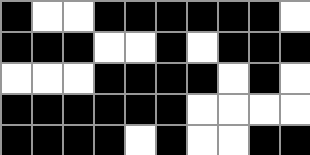[["black", "white", "white", "black", "black", "black", "black", "black", "black", "white"], ["black", "black", "black", "white", "white", "black", "white", "black", "black", "black"], ["white", "white", "white", "black", "black", "black", "black", "white", "black", "white"], ["black", "black", "black", "black", "black", "black", "white", "white", "white", "white"], ["black", "black", "black", "black", "white", "black", "white", "white", "black", "black"]]